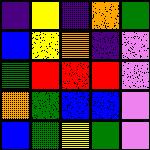[["indigo", "yellow", "indigo", "orange", "green"], ["blue", "yellow", "orange", "indigo", "violet"], ["green", "red", "red", "red", "violet"], ["orange", "green", "blue", "blue", "violet"], ["blue", "green", "yellow", "green", "violet"]]